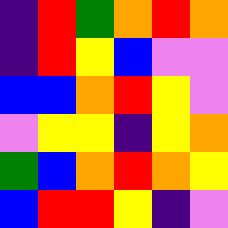[["indigo", "red", "green", "orange", "red", "orange"], ["indigo", "red", "yellow", "blue", "violet", "violet"], ["blue", "blue", "orange", "red", "yellow", "violet"], ["violet", "yellow", "yellow", "indigo", "yellow", "orange"], ["green", "blue", "orange", "red", "orange", "yellow"], ["blue", "red", "red", "yellow", "indigo", "violet"]]